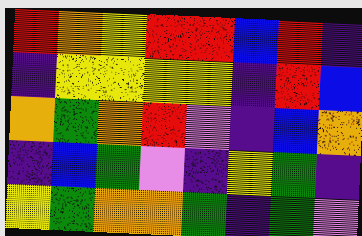[["red", "orange", "yellow", "red", "red", "blue", "red", "indigo"], ["indigo", "yellow", "yellow", "yellow", "yellow", "indigo", "red", "blue"], ["orange", "green", "orange", "red", "violet", "indigo", "blue", "orange"], ["indigo", "blue", "green", "violet", "indigo", "yellow", "green", "indigo"], ["yellow", "green", "orange", "orange", "green", "indigo", "green", "violet"]]